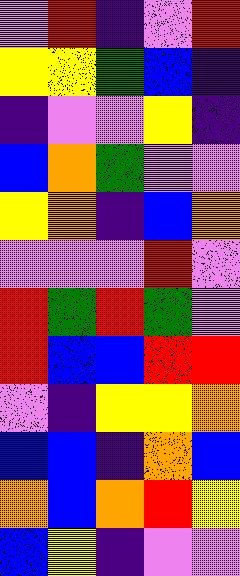[["violet", "red", "indigo", "violet", "red"], ["yellow", "yellow", "green", "blue", "indigo"], ["indigo", "violet", "violet", "yellow", "indigo"], ["blue", "orange", "green", "violet", "violet"], ["yellow", "orange", "indigo", "blue", "orange"], ["violet", "violet", "violet", "red", "violet"], ["red", "green", "red", "green", "violet"], ["red", "blue", "blue", "red", "red"], ["violet", "indigo", "yellow", "yellow", "orange"], ["blue", "blue", "indigo", "orange", "blue"], ["orange", "blue", "orange", "red", "yellow"], ["blue", "yellow", "indigo", "violet", "violet"]]